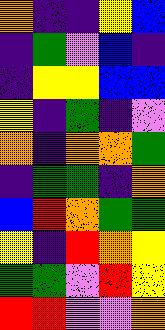[["orange", "indigo", "indigo", "yellow", "blue"], ["indigo", "green", "violet", "blue", "indigo"], ["indigo", "yellow", "yellow", "blue", "blue"], ["yellow", "indigo", "green", "indigo", "violet"], ["orange", "indigo", "orange", "orange", "green"], ["indigo", "green", "green", "indigo", "orange"], ["blue", "red", "orange", "green", "green"], ["yellow", "indigo", "red", "orange", "yellow"], ["green", "green", "violet", "red", "yellow"], ["red", "red", "violet", "violet", "orange"]]